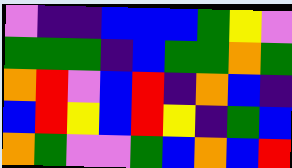[["violet", "indigo", "indigo", "blue", "blue", "blue", "green", "yellow", "violet"], ["green", "green", "green", "indigo", "blue", "green", "green", "orange", "green"], ["orange", "red", "violet", "blue", "red", "indigo", "orange", "blue", "indigo"], ["blue", "red", "yellow", "blue", "red", "yellow", "indigo", "green", "blue"], ["orange", "green", "violet", "violet", "green", "blue", "orange", "blue", "red"]]